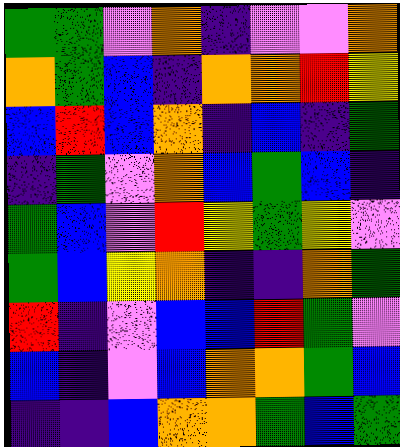[["green", "green", "violet", "orange", "indigo", "violet", "violet", "orange"], ["orange", "green", "blue", "indigo", "orange", "orange", "red", "yellow"], ["blue", "red", "blue", "orange", "indigo", "blue", "indigo", "green"], ["indigo", "green", "violet", "orange", "blue", "green", "blue", "indigo"], ["green", "blue", "violet", "red", "yellow", "green", "yellow", "violet"], ["green", "blue", "yellow", "orange", "indigo", "indigo", "orange", "green"], ["red", "indigo", "violet", "blue", "blue", "red", "green", "violet"], ["blue", "indigo", "violet", "blue", "orange", "orange", "green", "blue"], ["indigo", "indigo", "blue", "orange", "orange", "green", "blue", "green"]]